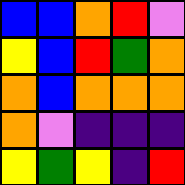[["blue", "blue", "orange", "red", "violet"], ["yellow", "blue", "red", "green", "orange"], ["orange", "blue", "orange", "orange", "orange"], ["orange", "violet", "indigo", "indigo", "indigo"], ["yellow", "green", "yellow", "indigo", "red"]]